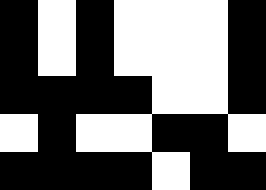[["black", "white", "black", "white", "white", "white", "black"], ["black", "white", "black", "white", "white", "white", "black"], ["black", "black", "black", "black", "white", "white", "black"], ["white", "black", "white", "white", "black", "black", "white"], ["black", "black", "black", "black", "white", "black", "black"]]